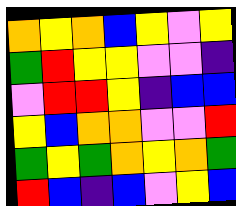[["orange", "yellow", "orange", "blue", "yellow", "violet", "yellow"], ["green", "red", "yellow", "yellow", "violet", "violet", "indigo"], ["violet", "red", "red", "yellow", "indigo", "blue", "blue"], ["yellow", "blue", "orange", "orange", "violet", "violet", "red"], ["green", "yellow", "green", "orange", "yellow", "orange", "green"], ["red", "blue", "indigo", "blue", "violet", "yellow", "blue"]]